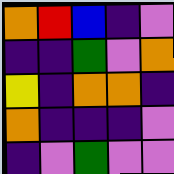[["orange", "red", "blue", "indigo", "violet"], ["indigo", "indigo", "green", "violet", "orange"], ["yellow", "indigo", "orange", "orange", "indigo"], ["orange", "indigo", "indigo", "indigo", "violet"], ["indigo", "violet", "green", "violet", "violet"]]